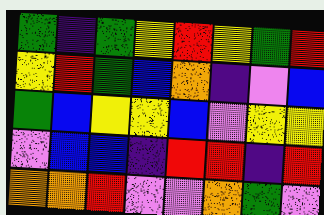[["green", "indigo", "green", "yellow", "red", "yellow", "green", "red"], ["yellow", "red", "green", "blue", "orange", "indigo", "violet", "blue"], ["green", "blue", "yellow", "yellow", "blue", "violet", "yellow", "yellow"], ["violet", "blue", "blue", "indigo", "red", "red", "indigo", "red"], ["orange", "orange", "red", "violet", "violet", "orange", "green", "violet"]]